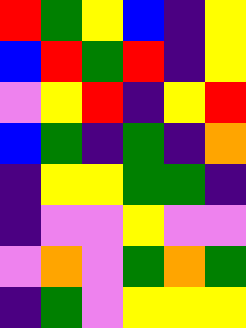[["red", "green", "yellow", "blue", "indigo", "yellow"], ["blue", "red", "green", "red", "indigo", "yellow"], ["violet", "yellow", "red", "indigo", "yellow", "red"], ["blue", "green", "indigo", "green", "indigo", "orange"], ["indigo", "yellow", "yellow", "green", "green", "indigo"], ["indigo", "violet", "violet", "yellow", "violet", "violet"], ["violet", "orange", "violet", "green", "orange", "green"], ["indigo", "green", "violet", "yellow", "yellow", "yellow"]]